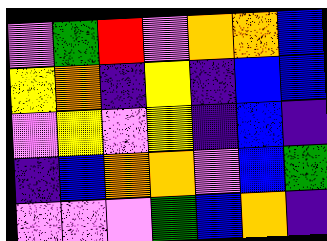[["violet", "green", "red", "violet", "orange", "orange", "blue"], ["yellow", "orange", "indigo", "yellow", "indigo", "blue", "blue"], ["violet", "yellow", "violet", "yellow", "indigo", "blue", "indigo"], ["indigo", "blue", "orange", "orange", "violet", "blue", "green"], ["violet", "violet", "violet", "green", "blue", "orange", "indigo"]]